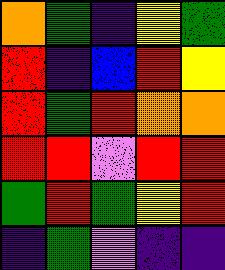[["orange", "green", "indigo", "yellow", "green"], ["red", "indigo", "blue", "red", "yellow"], ["red", "green", "red", "orange", "orange"], ["red", "red", "violet", "red", "red"], ["green", "red", "green", "yellow", "red"], ["indigo", "green", "violet", "indigo", "indigo"]]